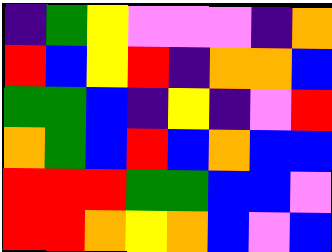[["indigo", "green", "yellow", "violet", "violet", "violet", "indigo", "orange"], ["red", "blue", "yellow", "red", "indigo", "orange", "orange", "blue"], ["green", "green", "blue", "indigo", "yellow", "indigo", "violet", "red"], ["orange", "green", "blue", "red", "blue", "orange", "blue", "blue"], ["red", "red", "red", "green", "green", "blue", "blue", "violet"], ["red", "red", "orange", "yellow", "orange", "blue", "violet", "blue"]]